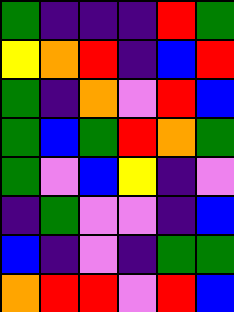[["green", "indigo", "indigo", "indigo", "red", "green"], ["yellow", "orange", "red", "indigo", "blue", "red"], ["green", "indigo", "orange", "violet", "red", "blue"], ["green", "blue", "green", "red", "orange", "green"], ["green", "violet", "blue", "yellow", "indigo", "violet"], ["indigo", "green", "violet", "violet", "indigo", "blue"], ["blue", "indigo", "violet", "indigo", "green", "green"], ["orange", "red", "red", "violet", "red", "blue"]]